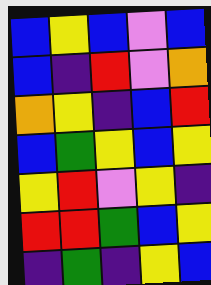[["blue", "yellow", "blue", "violet", "blue"], ["blue", "indigo", "red", "violet", "orange"], ["orange", "yellow", "indigo", "blue", "red"], ["blue", "green", "yellow", "blue", "yellow"], ["yellow", "red", "violet", "yellow", "indigo"], ["red", "red", "green", "blue", "yellow"], ["indigo", "green", "indigo", "yellow", "blue"]]